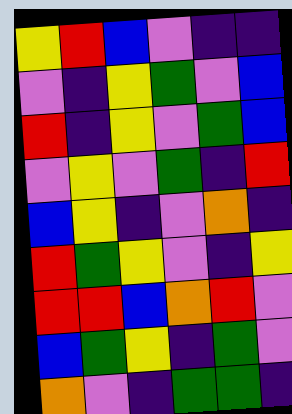[["yellow", "red", "blue", "violet", "indigo", "indigo"], ["violet", "indigo", "yellow", "green", "violet", "blue"], ["red", "indigo", "yellow", "violet", "green", "blue"], ["violet", "yellow", "violet", "green", "indigo", "red"], ["blue", "yellow", "indigo", "violet", "orange", "indigo"], ["red", "green", "yellow", "violet", "indigo", "yellow"], ["red", "red", "blue", "orange", "red", "violet"], ["blue", "green", "yellow", "indigo", "green", "violet"], ["orange", "violet", "indigo", "green", "green", "indigo"]]